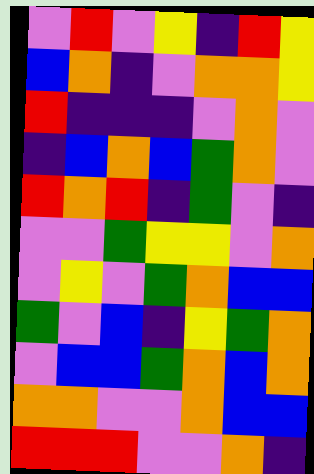[["violet", "red", "violet", "yellow", "indigo", "red", "yellow"], ["blue", "orange", "indigo", "violet", "orange", "orange", "yellow"], ["red", "indigo", "indigo", "indigo", "violet", "orange", "violet"], ["indigo", "blue", "orange", "blue", "green", "orange", "violet"], ["red", "orange", "red", "indigo", "green", "violet", "indigo"], ["violet", "violet", "green", "yellow", "yellow", "violet", "orange"], ["violet", "yellow", "violet", "green", "orange", "blue", "blue"], ["green", "violet", "blue", "indigo", "yellow", "green", "orange"], ["violet", "blue", "blue", "green", "orange", "blue", "orange"], ["orange", "orange", "violet", "violet", "orange", "blue", "blue"], ["red", "red", "red", "violet", "violet", "orange", "indigo"]]